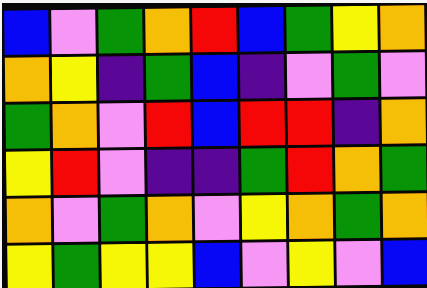[["blue", "violet", "green", "orange", "red", "blue", "green", "yellow", "orange"], ["orange", "yellow", "indigo", "green", "blue", "indigo", "violet", "green", "violet"], ["green", "orange", "violet", "red", "blue", "red", "red", "indigo", "orange"], ["yellow", "red", "violet", "indigo", "indigo", "green", "red", "orange", "green"], ["orange", "violet", "green", "orange", "violet", "yellow", "orange", "green", "orange"], ["yellow", "green", "yellow", "yellow", "blue", "violet", "yellow", "violet", "blue"]]